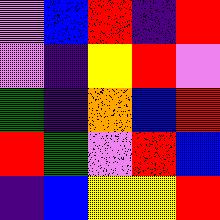[["violet", "blue", "red", "indigo", "red"], ["violet", "indigo", "yellow", "red", "violet"], ["green", "indigo", "orange", "blue", "red"], ["red", "green", "violet", "red", "blue"], ["indigo", "blue", "yellow", "yellow", "red"]]